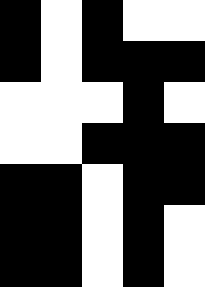[["black", "white", "black", "white", "white"], ["black", "white", "black", "black", "black"], ["white", "white", "white", "black", "white"], ["white", "white", "black", "black", "black"], ["black", "black", "white", "black", "black"], ["black", "black", "white", "black", "white"], ["black", "black", "white", "black", "white"]]